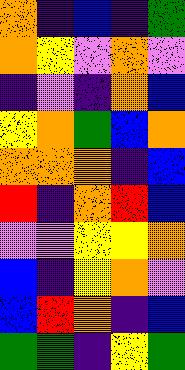[["orange", "indigo", "blue", "indigo", "green"], ["orange", "yellow", "violet", "orange", "violet"], ["indigo", "violet", "indigo", "orange", "blue"], ["yellow", "orange", "green", "blue", "orange"], ["orange", "orange", "orange", "indigo", "blue"], ["red", "indigo", "orange", "red", "blue"], ["violet", "violet", "yellow", "yellow", "orange"], ["blue", "indigo", "yellow", "orange", "violet"], ["blue", "red", "orange", "indigo", "blue"], ["green", "green", "indigo", "yellow", "green"]]